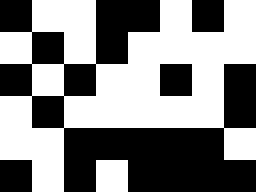[["black", "white", "white", "black", "black", "white", "black", "white"], ["white", "black", "white", "black", "white", "white", "white", "white"], ["black", "white", "black", "white", "white", "black", "white", "black"], ["white", "black", "white", "white", "white", "white", "white", "black"], ["white", "white", "black", "black", "black", "black", "black", "white"], ["black", "white", "black", "white", "black", "black", "black", "black"]]